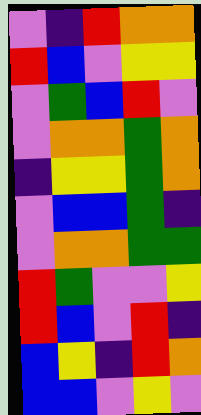[["violet", "indigo", "red", "orange", "orange"], ["red", "blue", "violet", "yellow", "yellow"], ["violet", "green", "blue", "red", "violet"], ["violet", "orange", "orange", "green", "orange"], ["indigo", "yellow", "yellow", "green", "orange"], ["violet", "blue", "blue", "green", "indigo"], ["violet", "orange", "orange", "green", "green"], ["red", "green", "violet", "violet", "yellow"], ["red", "blue", "violet", "red", "indigo"], ["blue", "yellow", "indigo", "red", "orange"], ["blue", "blue", "violet", "yellow", "violet"]]